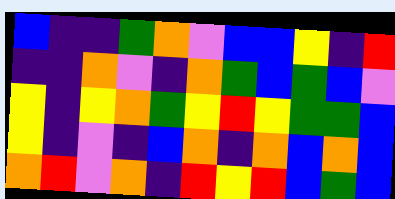[["blue", "indigo", "indigo", "green", "orange", "violet", "blue", "blue", "yellow", "indigo", "red"], ["indigo", "indigo", "orange", "violet", "indigo", "orange", "green", "blue", "green", "blue", "violet"], ["yellow", "indigo", "yellow", "orange", "green", "yellow", "red", "yellow", "green", "green", "blue"], ["yellow", "indigo", "violet", "indigo", "blue", "orange", "indigo", "orange", "blue", "orange", "blue"], ["orange", "red", "violet", "orange", "indigo", "red", "yellow", "red", "blue", "green", "blue"]]